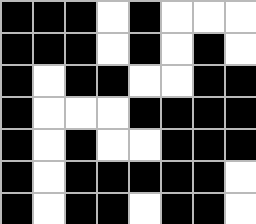[["black", "black", "black", "white", "black", "white", "white", "white"], ["black", "black", "black", "white", "black", "white", "black", "white"], ["black", "white", "black", "black", "white", "white", "black", "black"], ["black", "white", "white", "white", "black", "black", "black", "black"], ["black", "white", "black", "white", "white", "black", "black", "black"], ["black", "white", "black", "black", "black", "black", "black", "white"], ["black", "white", "black", "black", "white", "black", "black", "white"]]